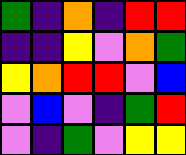[["green", "indigo", "orange", "indigo", "red", "red"], ["indigo", "indigo", "yellow", "violet", "orange", "green"], ["yellow", "orange", "red", "red", "violet", "blue"], ["violet", "blue", "violet", "indigo", "green", "red"], ["violet", "indigo", "green", "violet", "yellow", "yellow"]]